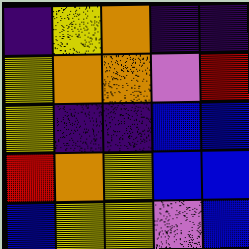[["indigo", "yellow", "orange", "indigo", "indigo"], ["yellow", "orange", "orange", "violet", "red"], ["yellow", "indigo", "indigo", "blue", "blue"], ["red", "orange", "yellow", "blue", "blue"], ["blue", "yellow", "yellow", "violet", "blue"]]